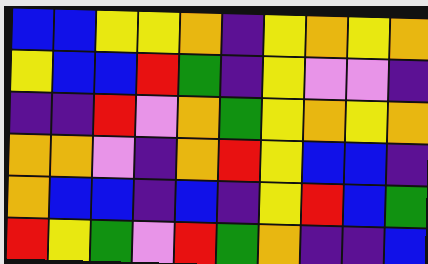[["blue", "blue", "yellow", "yellow", "orange", "indigo", "yellow", "orange", "yellow", "orange"], ["yellow", "blue", "blue", "red", "green", "indigo", "yellow", "violet", "violet", "indigo"], ["indigo", "indigo", "red", "violet", "orange", "green", "yellow", "orange", "yellow", "orange"], ["orange", "orange", "violet", "indigo", "orange", "red", "yellow", "blue", "blue", "indigo"], ["orange", "blue", "blue", "indigo", "blue", "indigo", "yellow", "red", "blue", "green"], ["red", "yellow", "green", "violet", "red", "green", "orange", "indigo", "indigo", "blue"]]